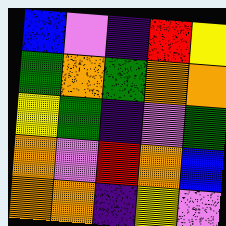[["blue", "violet", "indigo", "red", "yellow"], ["green", "orange", "green", "orange", "orange"], ["yellow", "green", "indigo", "violet", "green"], ["orange", "violet", "red", "orange", "blue"], ["orange", "orange", "indigo", "yellow", "violet"]]